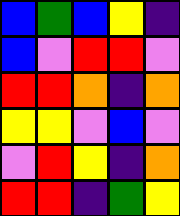[["blue", "green", "blue", "yellow", "indigo"], ["blue", "violet", "red", "red", "violet"], ["red", "red", "orange", "indigo", "orange"], ["yellow", "yellow", "violet", "blue", "violet"], ["violet", "red", "yellow", "indigo", "orange"], ["red", "red", "indigo", "green", "yellow"]]